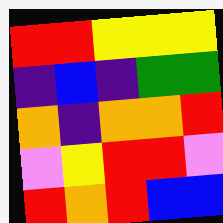[["red", "red", "yellow", "yellow", "yellow"], ["indigo", "blue", "indigo", "green", "green"], ["orange", "indigo", "orange", "orange", "red"], ["violet", "yellow", "red", "red", "violet"], ["red", "orange", "red", "blue", "blue"]]